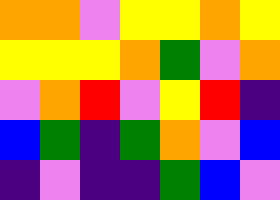[["orange", "orange", "violet", "yellow", "yellow", "orange", "yellow"], ["yellow", "yellow", "yellow", "orange", "green", "violet", "orange"], ["violet", "orange", "red", "violet", "yellow", "red", "indigo"], ["blue", "green", "indigo", "green", "orange", "violet", "blue"], ["indigo", "violet", "indigo", "indigo", "green", "blue", "violet"]]